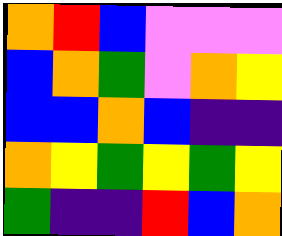[["orange", "red", "blue", "violet", "violet", "violet"], ["blue", "orange", "green", "violet", "orange", "yellow"], ["blue", "blue", "orange", "blue", "indigo", "indigo"], ["orange", "yellow", "green", "yellow", "green", "yellow"], ["green", "indigo", "indigo", "red", "blue", "orange"]]